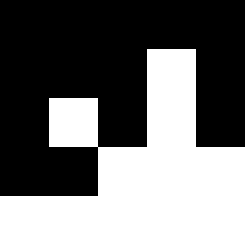[["black", "black", "black", "black", "black"], ["black", "black", "black", "white", "black"], ["black", "white", "black", "white", "black"], ["black", "black", "white", "white", "white"], ["white", "white", "white", "white", "white"]]